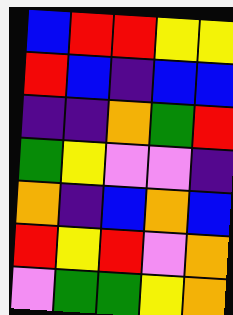[["blue", "red", "red", "yellow", "yellow"], ["red", "blue", "indigo", "blue", "blue"], ["indigo", "indigo", "orange", "green", "red"], ["green", "yellow", "violet", "violet", "indigo"], ["orange", "indigo", "blue", "orange", "blue"], ["red", "yellow", "red", "violet", "orange"], ["violet", "green", "green", "yellow", "orange"]]